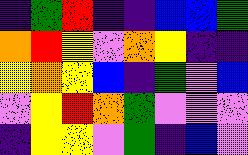[["indigo", "green", "red", "indigo", "indigo", "blue", "blue", "green"], ["orange", "red", "yellow", "violet", "orange", "yellow", "indigo", "indigo"], ["yellow", "orange", "yellow", "blue", "indigo", "green", "violet", "blue"], ["violet", "yellow", "red", "orange", "green", "violet", "violet", "violet"], ["indigo", "yellow", "yellow", "violet", "green", "indigo", "blue", "violet"]]